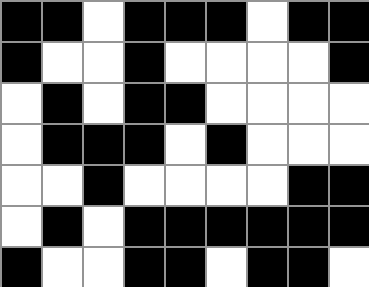[["black", "black", "white", "black", "black", "black", "white", "black", "black"], ["black", "white", "white", "black", "white", "white", "white", "white", "black"], ["white", "black", "white", "black", "black", "white", "white", "white", "white"], ["white", "black", "black", "black", "white", "black", "white", "white", "white"], ["white", "white", "black", "white", "white", "white", "white", "black", "black"], ["white", "black", "white", "black", "black", "black", "black", "black", "black"], ["black", "white", "white", "black", "black", "white", "black", "black", "white"]]